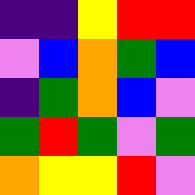[["indigo", "indigo", "yellow", "red", "red"], ["violet", "blue", "orange", "green", "blue"], ["indigo", "green", "orange", "blue", "violet"], ["green", "red", "green", "violet", "green"], ["orange", "yellow", "yellow", "red", "violet"]]